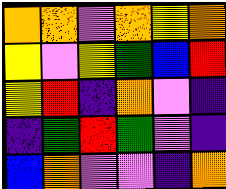[["orange", "orange", "violet", "orange", "yellow", "orange"], ["yellow", "violet", "yellow", "green", "blue", "red"], ["yellow", "red", "indigo", "orange", "violet", "indigo"], ["indigo", "green", "red", "green", "violet", "indigo"], ["blue", "orange", "violet", "violet", "indigo", "orange"]]